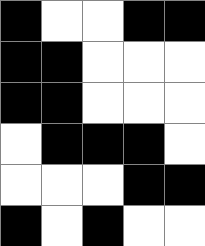[["black", "white", "white", "black", "black"], ["black", "black", "white", "white", "white"], ["black", "black", "white", "white", "white"], ["white", "black", "black", "black", "white"], ["white", "white", "white", "black", "black"], ["black", "white", "black", "white", "white"]]